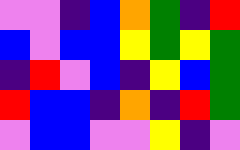[["violet", "violet", "indigo", "blue", "orange", "green", "indigo", "red"], ["blue", "violet", "blue", "blue", "yellow", "green", "yellow", "green"], ["indigo", "red", "violet", "blue", "indigo", "yellow", "blue", "green"], ["red", "blue", "blue", "indigo", "orange", "indigo", "red", "green"], ["violet", "blue", "blue", "violet", "violet", "yellow", "indigo", "violet"]]